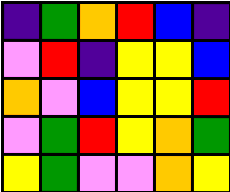[["indigo", "green", "orange", "red", "blue", "indigo"], ["violet", "red", "indigo", "yellow", "yellow", "blue"], ["orange", "violet", "blue", "yellow", "yellow", "red"], ["violet", "green", "red", "yellow", "orange", "green"], ["yellow", "green", "violet", "violet", "orange", "yellow"]]